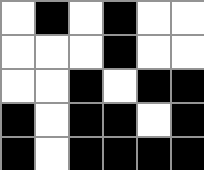[["white", "black", "white", "black", "white", "white"], ["white", "white", "white", "black", "white", "white"], ["white", "white", "black", "white", "black", "black"], ["black", "white", "black", "black", "white", "black"], ["black", "white", "black", "black", "black", "black"]]